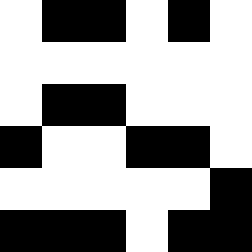[["white", "black", "black", "white", "black", "white"], ["white", "white", "white", "white", "white", "white"], ["white", "black", "black", "white", "white", "white"], ["black", "white", "white", "black", "black", "white"], ["white", "white", "white", "white", "white", "black"], ["black", "black", "black", "white", "black", "black"]]